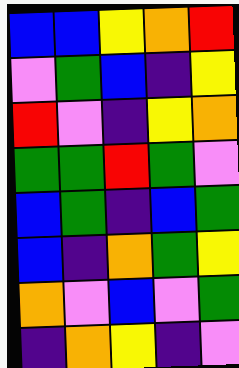[["blue", "blue", "yellow", "orange", "red"], ["violet", "green", "blue", "indigo", "yellow"], ["red", "violet", "indigo", "yellow", "orange"], ["green", "green", "red", "green", "violet"], ["blue", "green", "indigo", "blue", "green"], ["blue", "indigo", "orange", "green", "yellow"], ["orange", "violet", "blue", "violet", "green"], ["indigo", "orange", "yellow", "indigo", "violet"]]